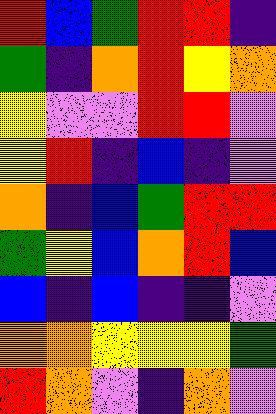[["red", "blue", "green", "red", "red", "indigo"], ["green", "indigo", "orange", "red", "yellow", "orange"], ["yellow", "violet", "violet", "red", "red", "violet"], ["yellow", "red", "indigo", "blue", "indigo", "violet"], ["orange", "indigo", "blue", "green", "red", "red"], ["green", "yellow", "blue", "orange", "red", "blue"], ["blue", "indigo", "blue", "indigo", "indigo", "violet"], ["orange", "orange", "yellow", "yellow", "yellow", "green"], ["red", "orange", "violet", "indigo", "orange", "violet"]]